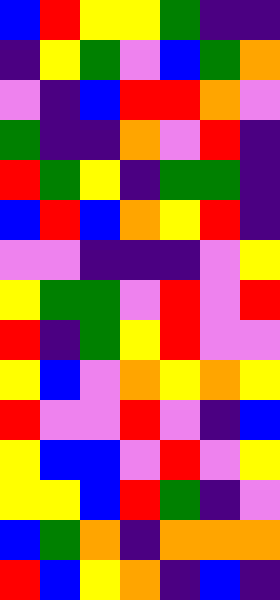[["blue", "red", "yellow", "yellow", "green", "indigo", "indigo"], ["indigo", "yellow", "green", "violet", "blue", "green", "orange"], ["violet", "indigo", "blue", "red", "red", "orange", "violet"], ["green", "indigo", "indigo", "orange", "violet", "red", "indigo"], ["red", "green", "yellow", "indigo", "green", "green", "indigo"], ["blue", "red", "blue", "orange", "yellow", "red", "indigo"], ["violet", "violet", "indigo", "indigo", "indigo", "violet", "yellow"], ["yellow", "green", "green", "violet", "red", "violet", "red"], ["red", "indigo", "green", "yellow", "red", "violet", "violet"], ["yellow", "blue", "violet", "orange", "yellow", "orange", "yellow"], ["red", "violet", "violet", "red", "violet", "indigo", "blue"], ["yellow", "blue", "blue", "violet", "red", "violet", "yellow"], ["yellow", "yellow", "blue", "red", "green", "indigo", "violet"], ["blue", "green", "orange", "indigo", "orange", "orange", "orange"], ["red", "blue", "yellow", "orange", "indigo", "blue", "indigo"]]